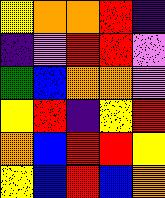[["yellow", "orange", "orange", "red", "indigo"], ["indigo", "violet", "red", "red", "violet"], ["green", "blue", "orange", "orange", "violet"], ["yellow", "red", "indigo", "yellow", "red"], ["orange", "blue", "red", "red", "yellow"], ["yellow", "blue", "red", "blue", "orange"]]